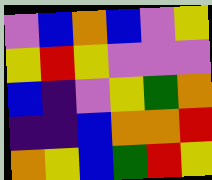[["violet", "blue", "orange", "blue", "violet", "yellow"], ["yellow", "red", "yellow", "violet", "violet", "violet"], ["blue", "indigo", "violet", "yellow", "green", "orange"], ["indigo", "indigo", "blue", "orange", "orange", "red"], ["orange", "yellow", "blue", "green", "red", "yellow"]]